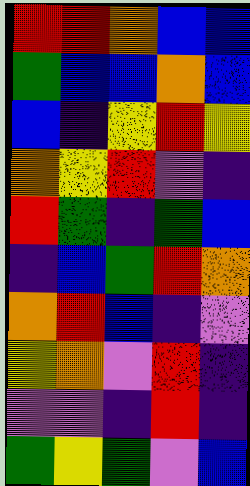[["red", "red", "orange", "blue", "blue"], ["green", "blue", "blue", "orange", "blue"], ["blue", "indigo", "yellow", "red", "yellow"], ["orange", "yellow", "red", "violet", "indigo"], ["red", "green", "indigo", "green", "blue"], ["indigo", "blue", "green", "red", "orange"], ["orange", "red", "blue", "indigo", "violet"], ["yellow", "orange", "violet", "red", "indigo"], ["violet", "violet", "indigo", "red", "indigo"], ["green", "yellow", "green", "violet", "blue"]]